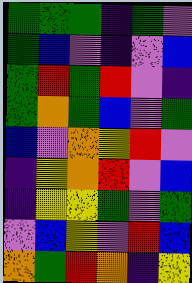[["green", "green", "green", "indigo", "green", "violet"], ["green", "blue", "violet", "indigo", "violet", "blue"], ["green", "red", "green", "red", "violet", "indigo"], ["green", "orange", "green", "blue", "violet", "green"], ["blue", "violet", "orange", "yellow", "red", "violet"], ["indigo", "yellow", "orange", "red", "violet", "blue"], ["indigo", "yellow", "yellow", "green", "violet", "green"], ["violet", "blue", "yellow", "violet", "red", "blue"], ["orange", "green", "red", "orange", "indigo", "yellow"]]